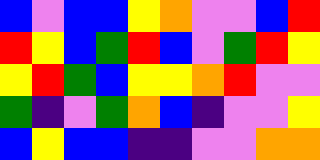[["blue", "violet", "blue", "blue", "yellow", "orange", "violet", "violet", "blue", "red"], ["red", "yellow", "blue", "green", "red", "blue", "violet", "green", "red", "yellow"], ["yellow", "red", "green", "blue", "yellow", "yellow", "orange", "red", "violet", "violet"], ["green", "indigo", "violet", "green", "orange", "blue", "indigo", "violet", "violet", "yellow"], ["blue", "yellow", "blue", "blue", "indigo", "indigo", "violet", "violet", "orange", "orange"]]